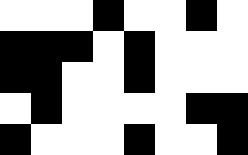[["white", "white", "white", "black", "white", "white", "black", "white"], ["black", "black", "black", "white", "black", "white", "white", "white"], ["black", "black", "white", "white", "black", "white", "white", "white"], ["white", "black", "white", "white", "white", "white", "black", "black"], ["black", "white", "white", "white", "black", "white", "white", "black"]]